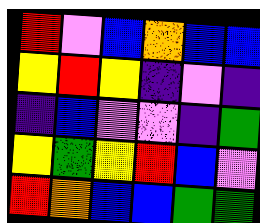[["red", "violet", "blue", "orange", "blue", "blue"], ["yellow", "red", "yellow", "indigo", "violet", "indigo"], ["indigo", "blue", "violet", "violet", "indigo", "green"], ["yellow", "green", "yellow", "red", "blue", "violet"], ["red", "orange", "blue", "blue", "green", "green"]]